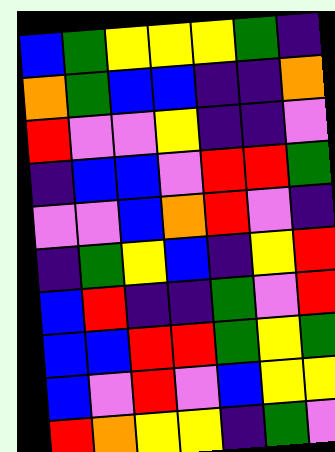[["blue", "green", "yellow", "yellow", "yellow", "green", "indigo"], ["orange", "green", "blue", "blue", "indigo", "indigo", "orange"], ["red", "violet", "violet", "yellow", "indigo", "indigo", "violet"], ["indigo", "blue", "blue", "violet", "red", "red", "green"], ["violet", "violet", "blue", "orange", "red", "violet", "indigo"], ["indigo", "green", "yellow", "blue", "indigo", "yellow", "red"], ["blue", "red", "indigo", "indigo", "green", "violet", "red"], ["blue", "blue", "red", "red", "green", "yellow", "green"], ["blue", "violet", "red", "violet", "blue", "yellow", "yellow"], ["red", "orange", "yellow", "yellow", "indigo", "green", "violet"]]